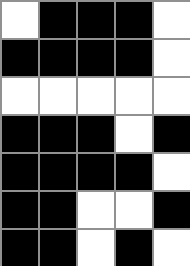[["white", "black", "black", "black", "white"], ["black", "black", "black", "black", "white"], ["white", "white", "white", "white", "white"], ["black", "black", "black", "white", "black"], ["black", "black", "black", "black", "white"], ["black", "black", "white", "white", "black"], ["black", "black", "white", "black", "white"]]